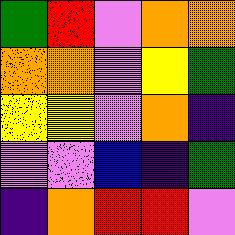[["green", "red", "violet", "orange", "orange"], ["orange", "orange", "violet", "yellow", "green"], ["yellow", "yellow", "violet", "orange", "indigo"], ["violet", "violet", "blue", "indigo", "green"], ["indigo", "orange", "red", "red", "violet"]]